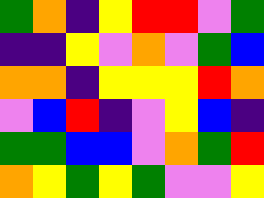[["green", "orange", "indigo", "yellow", "red", "red", "violet", "green"], ["indigo", "indigo", "yellow", "violet", "orange", "violet", "green", "blue"], ["orange", "orange", "indigo", "yellow", "yellow", "yellow", "red", "orange"], ["violet", "blue", "red", "indigo", "violet", "yellow", "blue", "indigo"], ["green", "green", "blue", "blue", "violet", "orange", "green", "red"], ["orange", "yellow", "green", "yellow", "green", "violet", "violet", "yellow"]]